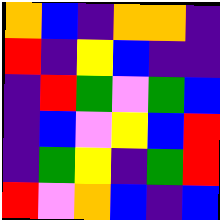[["orange", "blue", "indigo", "orange", "orange", "indigo"], ["red", "indigo", "yellow", "blue", "indigo", "indigo"], ["indigo", "red", "green", "violet", "green", "blue"], ["indigo", "blue", "violet", "yellow", "blue", "red"], ["indigo", "green", "yellow", "indigo", "green", "red"], ["red", "violet", "orange", "blue", "indigo", "blue"]]